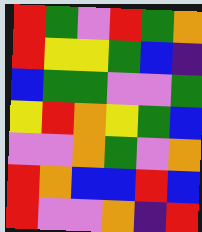[["red", "green", "violet", "red", "green", "orange"], ["red", "yellow", "yellow", "green", "blue", "indigo"], ["blue", "green", "green", "violet", "violet", "green"], ["yellow", "red", "orange", "yellow", "green", "blue"], ["violet", "violet", "orange", "green", "violet", "orange"], ["red", "orange", "blue", "blue", "red", "blue"], ["red", "violet", "violet", "orange", "indigo", "red"]]